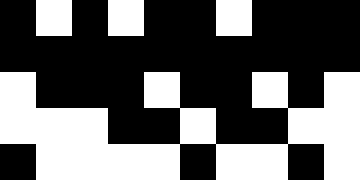[["black", "white", "black", "white", "black", "black", "white", "black", "black", "black"], ["black", "black", "black", "black", "black", "black", "black", "black", "black", "black"], ["white", "black", "black", "black", "white", "black", "black", "white", "black", "white"], ["white", "white", "white", "black", "black", "white", "black", "black", "white", "white"], ["black", "white", "white", "white", "white", "black", "white", "white", "black", "white"]]